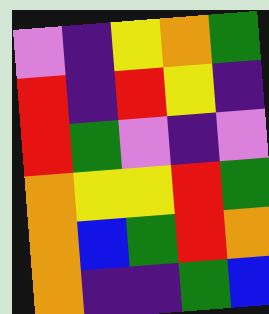[["violet", "indigo", "yellow", "orange", "green"], ["red", "indigo", "red", "yellow", "indigo"], ["red", "green", "violet", "indigo", "violet"], ["orange", "yellow", "yellow", "red", "green"], ["orange", "blue", "green", "red", "orange"], ["orange", "indigo", "indigo", "green", "blue"]]